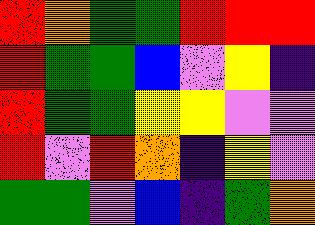[["red", "orange", "green", "green", "red", "red", "red"], ["red", "green", "green", "blue", "violet", "yellow", "indigo"], ["red", "green", "green", "yellow", "yellow", "violet", "violet"], ["red", "violet", "red", "orange", "indigo", "yellow", "violet"], ["green", "green", "violet", "blue", "indigo", "green", "orange"]]